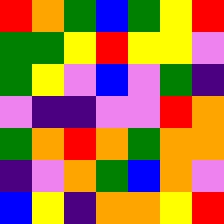[["red", "orange", "green", "blue", "green", "yellow", "red"], ["green", "green", "yellow", "red", "yellow", "yellow", "violet"], ["green", "yellow", "violet", "blue", "violet", "green", "indigo"], ["violet", "indigo", "indigo", "violet", "violet", "red", "orange"], ["green", "orange", "red", "orange", "green", "orange", "orange"], ["indigo", "violet", "orange", "green", "blue", "orange", "violet"], ["blue", "yellow", "indigo", "orange", "orange", "yellow", "red"]]